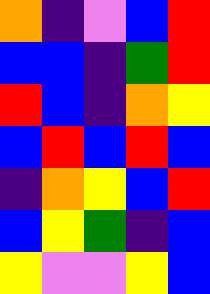[["orange", "indigo", "violet", "blue", "red"], ["blue", "blue", "indigo", "green", "red"], ["red", "blue", "indigo", "orange", "yellow"], ["blue", "red", "blue", "red", "blue"], ["indigo", "orange", "yellow", "blue", "red"], ["blue", "yellow", "green", "indigo", "blue"], ["yellow", "violet", "violet", "yellow", "blue"]]